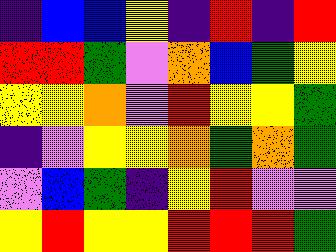[["indigo", "blue", "blue", "yellow", "indigo", "red", "indigo", "red"], ["red", "red", "green", "violet", "orange", "blue", "green", "yellow"], ["yellow", "yellow", "orange", "violet", "red", "yellow", "yellow", "green"], ["indigo", "violet", "yellow", "yellow", "orange", "green", "orange", "green"], ["violet", "blue", "green", "indigo", "yellow", "red", "violet", "violet"], ["yellow", "red", "yellow", "yellow", "red", "red", "red", "green"]]